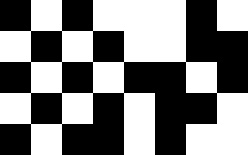[["black", "white", "black", "white", "white", "white", "black", "white"], ["white", "black", "white", "black", "white", "white", "black", "black"], ["black", "white", "black", "white", "black", "black", "white", "black"], ["white", "black", "white", "black", "white", "black", "black", "white"], ["black", "white", "black", "black", "white", "black", "white", "white"]]